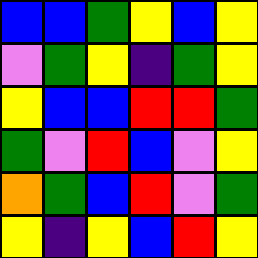[["blue", "blue", "green", "yellow", "blue", "yellow"], ["violet", "green", "yellow", "indigo", "green", "yellow"], ["yellow", "blue", "blue", "red", "red", "green"], ["green", "violet", "red", "blue", "violet", "yellow"], ["orange", "green", "blue", "red", "violet", "green"], ["yellow", "indigo", "yellow", "blue", "red", "yellow"]]